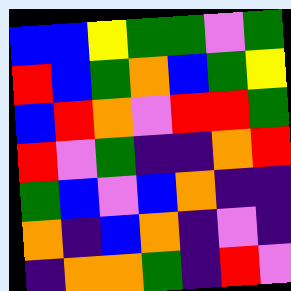[["blue", "blue", "yellow", "green", "green", "violet", "green"], ["red", "blue", "green", "orange", "blue", "green", "yellow"], ["blue", "red", "orange", "violet", "red", "red", "green"], ["red", "violet", "green", "indigo", "indigo", "orange", "red"], ["green", "blue", "violet", "blue", "orange", "indigo", "indigo"], ["orange", "indigo", "blue", "orange", "indigo", "violet", "indigo"], ["indigo", "orange", "orange", "green", "indigo", "red", "violet"]]